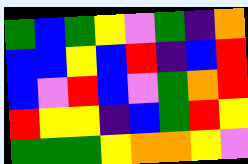[["green", "blue", "green", "yellow", "violet", "green", "indigo", "orange"], ["blue", "blue", "yellow", "blue", "red", "indigo", "blue", "red"], ["blue", "violet", "red", "blue", "violet", "green", "orange", "red"], ["red", "yellow", "yellow", "indigo", "blue", "green", "red", "yellow"], ["green", "green", "green", "yellow", "orange", "orange", "yellow", "violet"]]